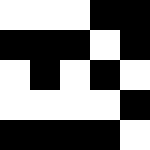[["white", "white", "white", "black", "black"], ["black", "black", "black", "white", "black"], ["white", "black", "white", "black", "white"], ["white", "white", "white", "white", "black"], ["black", "black", "black", "black", "white"]]